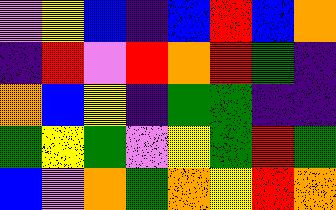[["violet", "yellow", "blue", "indigo", "blue", "red", "blue", "orange"], ["indigo", "red", "violet", "red", "orange", "red", "green", "indigo"], ["orange", "blue", "yellow", "indigo", "green", "green", "indigo", "indigo"], ["green", "yellow", "green", "violet", "yellow", "green", "red", "green"], ["blue", "violet", "orange", "green", "orange", "yellow", "red", "orange"]]